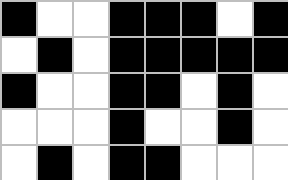[["black", "white", "white", "black", "black", "black", "white", "black"], ["white", "black", "white", "black", "black", "black", "black", "black"], ["black", "white", "white", "black", "black", "white", "black", "white"], ["white", "white", "white", "black", "white", "white", "black", "white"], ["white", "black", "white", "black", "black", "white", "white", "white"]]